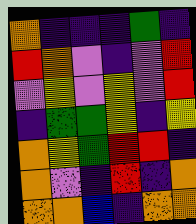[["orange", "indigo", "indigo", "indigo", "green", "indigo"], ["red", "orange", "violet", "indigo", "violet", "red"], ["violet", "yellow", "violet", "yellow", "violet", "red"], ["indigo", "green", "green", "yellow", "indigo", "yellow"], ["orange", "yellow", "green", "red", "red", "indigo"], ["orange", "violet", "indigo", "red", "indigo", "orange"], ["orange", "orange", "blue", "indigo", "orange", "orange"]]